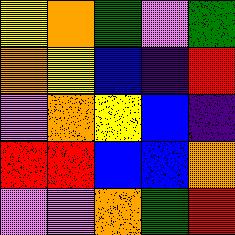[["yellow", "orange", "green", "violet", "green"], ["orange", "yellow", "blue", "indigo", "red"], ["violet", "orange", "yellow", "blue", "indigo"], ["red", "red", "blue", "blue", "orange"], ["violet", "violet", "orange", "green", "red"]]